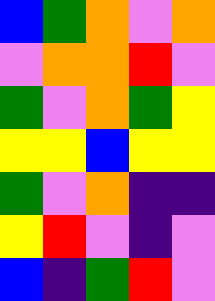[["blue", "green", "orange", "violet", "orange"], ["violet", "orange", "orange", "red", "violet"], ["green", "violet", "orange", "green", "yellow"], ["yellow", "yellow", "blue", "yellow", "yellow"], ["green", "violet", "orange", "indigo", "indigo"], ["yellow", "red", "violet", "indigo", "violet"], ["blue", "indigo", "green", "red", "violet"]]